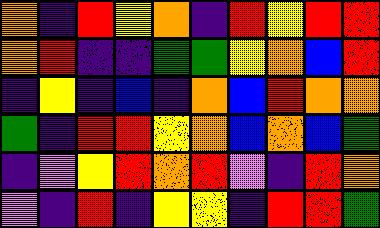[["orange", "indigo", "red", "yellow", "orange", "indigo", "red", "yellow", "red", "red"], ["orange", "red", "indigo", "indigo", "green", "green", "yellow", "orange", "blue", "red"], ["indigo", "yellow", "indigo", "blue", "indigo", "orange", "blue", "red", "orange", "orange"], ["green", "indigo", "red", "red", "yellow", "orange", "blue", "orange", "blue", "green"], ["indigo", "violet", "yellow", "red", "orange", "red", "violet", "indigo", "red", "orange"], ["violet", "indigo", "red", "indigo", "yellow", "yellow", "indigo", "red", "red", "green"]]